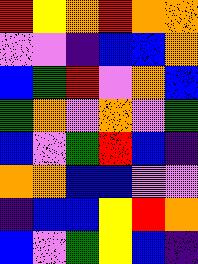[["red", "yellow", "orange", "red", "orange", "orange"], ["violet", "violet", "indigo", "blue", "blue", "orange"], ["blue", "green", "red", "violet", "orange", "blue"], ["green", "orange", "violet", "orange", "violet", "green"], ["blue", "violet", "green", "red", "blue", "indigo"], ["orange", "orange", "blue", "blue", "violet", "violet"], ["indigo", "blue", "blue", "yellow", "red", "orange"], ["blue", "violet", "green", "yellow", "blue", "indigo"]]